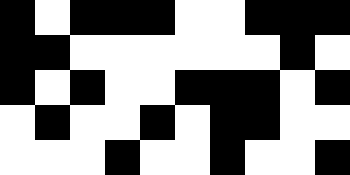[["black", "white", "black", "black", "black", "white", "white", "black", "black", "black"], ["black", "black", "white", "white", "white", "white", "white", "white", "black", "white"], ["black", "white", "black", "white", "white", "black", "black", "black", "white", "black"], ["white", "black", "white", "white", "black", "white", "black", "black", "white", "white"], ["white", "white", "white", "black", "white", "white", "black", "white", "white", "black"]]